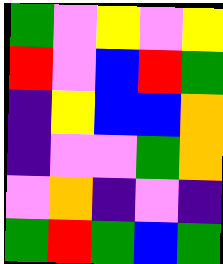[["green", "violet", "yellow", "violet", "yellow"], ["red", "violet", "blue", "red", "green"], ["indigo", "yellow", "blue", "blue", "orange"], ["indigo", "violet", "violet", "green", "orange"], ["violet", "orange", "indigo", "violet", "indigo"], ["green", "red", "green", "blue", "green"]]